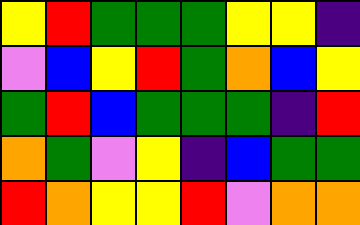[["yellow", "red", "green", "green", "green", "yellow", "yellow", "indigo"], ["violet", "blue", "yellow", "red", "green", "orange", "blue", "yellow"], ["green", "red", "blue", "green", "green", "green", "indigo", "red"], ["orange", "green", "violet", "yellow", "indigo", "blue", "green", "green"], ["red", "orange", "yellow", "yellow", "red", "violet", "orange", "orange"]]